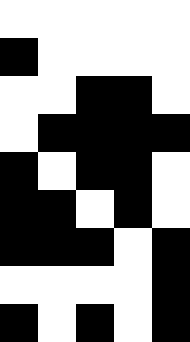[["white", "white", "white", "white", "white"], ["black", "white", "white", "white", "white"], ["white", "white", "black", "black", "white"], ["white", "black", "black", "black", "black"], ["black", "white", "black", "black", "white"], ["black", "black", "white", "black", "white"], ["black", "black", "black", "white", "black"], ["white", "white", "white", "white", "black"], ["black", "white", "black", "white", "black"]]